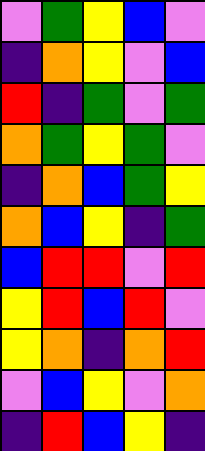[["violet", "green", "yellow", "blue", "violet"], ["indigo", "orange", "yellow", "violet", "blue"], ["red", "indigo", "green", "violet", "green"], ["orange", "green", "yellow", "green", "violet"], ["indigo", "orange", "blue", "green", "yellow"], ["orange", "blue", "yellow", "indigo", "green"], ["blue", "red", "red", "violet", "red"], ["yellow", "red", "blue", "red", "violet"], ["yellow", "orange", "indigo", "orange", "red"], ["violet", "blue", "yellow", "violet", "orange"], ["indigo", "red", "blue", "yellow", "indigo"]]